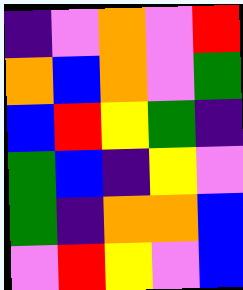[["indigo", "violet", "orange", "violet", "red"], ["orange", "blue", "orange", "violet", "green"], ["blue", "red", "yellow", "green", "indigo"], ["green", "blue", "indigo", "yellow", "violet"], ["green", "indigo", "orange", "orange", "blue"], ["violet", "red", "yellow", "violet", "blue"]]